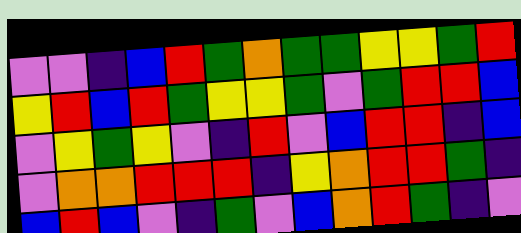[["violet", "violet", "indigo", "blue", "red", "green", "orange", "green", "green", "yellow", "yellow", "green", "red"], ["yellow", "red", "blue", "red", "green", "yellow", "yellow", "green", "violet", "green", "red", "red", "blue"], ["violet", "yellow", "green", "yellow", "violet", "indigo", "red", "violet", "blue", "red", "red", "indigo", "blue"], ["violet", "orange", "orange", "red", "red", "red", "indigo", "yellow", "orange", "red", "red", "green", "indigo"], ["blue", "red", "blue", "violet", "indigo", "green", "violet", "blue", "orange", "red", "green", "indigo", "violet"]]